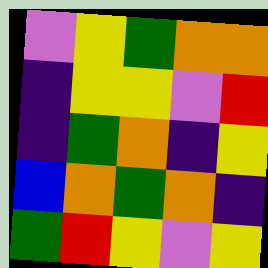[["violet", "yellow", "green", "orange", "orange"], ["indigo", "yellow", "yellow", "violet", "red"], ["indigo", "green", "orange", "indigo", "yellow"], ["blue", "orange", "green", "orange", "indigo"], ["green", "red", "yellow", "violet", "yellow"]]